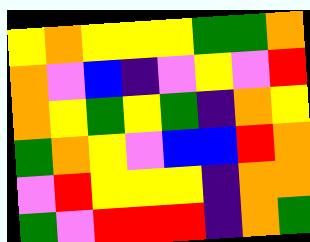[["yellow", "orange", "yellow", "yellow", "yellow", "green", "green", "orange"], ["orange", "violet", "blue", "indigo", "violet", "yellow", "violet", "red"], ["orange", "yellow", "green", "yellow", "green", "indigo", "orange", "yellow"], ["green", "orange", "yellow", "violet", "blue", "blue", "red", "orange"], ["violet", "red", "yellow", "yellow", "yellow", "indigo", "orange", "orange"], ["green", "violet", "red", "red", "red", "indigo", "orange", "green"]]